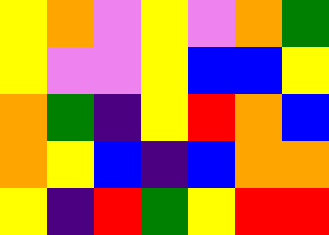[["yellow", "orange", "violet", "yellow", "violet", "orange", "green"], ["yellow", "violet", "violet", "yellow", "blue", "blue", "yellow"], ["orange", "green", "indigo", "yellow", "red", "orange", "blue"], ["orange", "yellow", "blue", "indigo", "blue", "orange", "orange"], ["yellow", "indigo", "red", "green", "yellow", "red", "red"]]